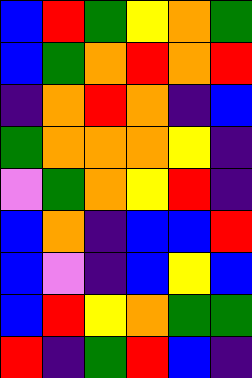[["blue", "red", "green", "yellow", "orange", "green"], ["blue", "green", "orange", "red", "orange", "red"], ["indigo", "orange", "red", "orange", "indigo", "blue"], ["green", "orange", "orange", "orange", "yellow", "indigo"], ["violet", "green", "orange", "yellow", "red", "indigo"], ["blue", "orange", "indigo", "blue", "blue", "red"], ["blue", "violet", "indigo", "blue", "yellow", "blue"], ["blue", "red", "yellow", "orange", "green", "green"], ["red", "indigo", "green", "red", "blue", "indigo"]]